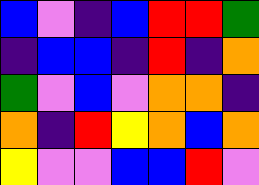[["blue", "violet", "indigo", "blue", "red", "red", "green"], ["indigo", "blue", "blue", "indigo", "red", "indigo", "orange"], ["green", "violet", "blue", "violet", "orange", "orange", "indigo"], ["orange", "indigo", "red", "yellow", "orange", "blue", "orange"], ["yellow", "violet", "violet", "blue", "blue", "red", "violet"]]